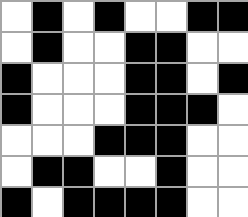[["white", "black", "white", "black", "white", "white", "black", "black"], ["white", "black", "white", "white", "black", "black", "white", "white"], ["black", "white", "white", "white", "black", "black", "white", "black"], ["black", "white", "white", "white", "black", "black", "black", "white"], ["white", "white", "white", "black", "black", "black", "white", "white"], ["white", "black", "black", "white", "white", "black", "white", "white"], ["black", "white", "black", "black", "black", "black", "white", "white"]]